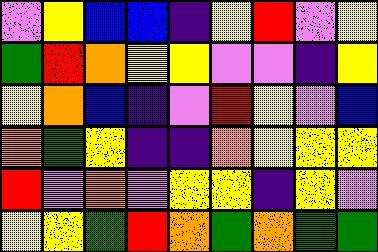[["violet", "yellow", "blue", "blue", "indigo", "yellow", "red", "violet", "yellow"], ["green", "red", "orange", "yellow", "yellow", "violet", "violet", "indigo", "yellow"], ["yellow", "orange", "blue", "indigo", "violet", "red", "yellow", "violet", "blue"], ["orange", "green", "yellow", "indigo", "indigo", "orange", "yellow", "yellow", "yellow"], ["red", "violet", "orange", "violet", "yellow", "yellow", "indigo", "yellow", "violet"], ["yellow", "yellow", "green", "red", "orange", "green", "orange", "green", "green"]]